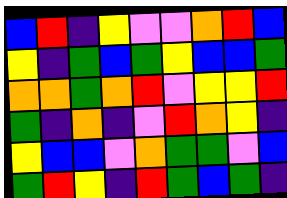[["blue", "red", "indigo", "yellow", "violet", "violet", "orange", "red", "blue"], ["yellow", "indigo", "green", "blue", "green", "yellow", "blue", "blue", "green"], ["orange", "orange", "green", "orange", "red", "violet", "yellow", "yellow", "red"], ["green", "indigo", "orange", "indigo", "violet", "red", "orange", "yellow", "indigo"], ["yellow", "blue", "blue", "violet", "orange", "green", "green", "violet", "blue"], ["green", "red", "yellow", "indigo", "red", "green", "blue", "green", "indigo"]]